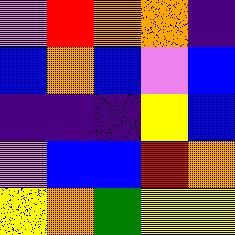[["violet", "red", "orange", "orange", "indigo"], ["blue", "orange", "blue", "violet", "blue"], ["indigo", "indigo", "indigo", "yellow", "blue"], ["violet", "blue", "blue", "red", "orange"], ["yellow", "orange", "green", "yellow", "yellow"]]